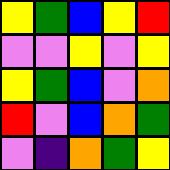[["yellow", "green", "blue", "yellow", "red"], ["violet", "violet", "yellow", "violet", "yellow"], ["yellow", "green", "blue", "violet", "orange"], ["red", "violet", "blue", "orange", "green"], ["violet", "indigo", "orange", "green", "yellow"]]